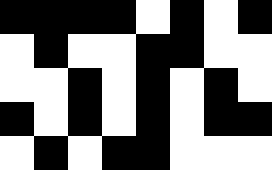[["black", "black", "black", "black", "white", "black", "white", "black"], ["white", "black", "white", "white", "black", "black", "white", "white"], ["white", "white", "black", "white", "black", "white", "black", "white"], ["black", "white", "black", "white", "black", "white", "black", "black"], ["white", "black", "white", "black", "black", "white", "white", "white"]]